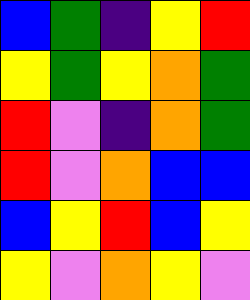[["blue", "green", "indigo", "yellow", "red"], ["yellow", "green", "yellow", "orange", "green"], ["red", "violet", "indigo", "orange", "green"], ["red", "violet", "orange", "blue", "blue"], ["blue", "yellow", "red", "blue", "yellow"], ["yellow", "violet", "orange", "yellow", "violet"]]